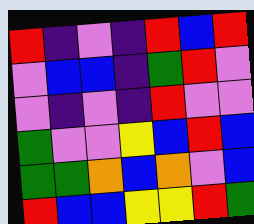[["red", "indigo", "violet", "indigo", "red", "blue", "red"], ["violet", "blue", "blue", "indigo", "green", "red", "violet"], ["violet", "indigo", "violet", "indigo", "red", "violet", "violet"], ["green", "violet", "violet", "yellow", "blue", "red", "blue"], ["green", "green", "orange", "blue", "orange", "violet", "blue"], ["red", "blue", "blue", "yellow", "yellow", "red", "green"]]